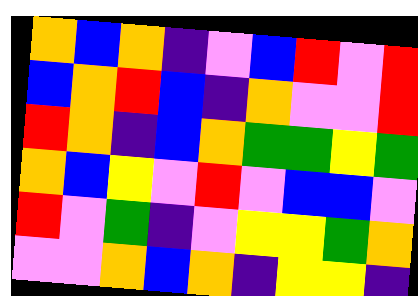[["orange", "blue", "orange", "indigo", "violet", "blue", "red", "violet", "red"], ["blue", "orange", "red", "blue", "indigo", "orange", "violet", "violet", "red"], ["red", "orange", "indigo", "blue", "orange", "green", "green", "yellow", "green"], ["orange", "blue", "yellow", "violet", "red", "violet", "blue", "blue", "violet"], ["red", "violet", "green", "indigo", "violet", "yellow", "yellow", "green", "orange"], ["violet", "violet", "orange", "blue", "orange", "indigo", "yellow", "yellow", "indigo"]]